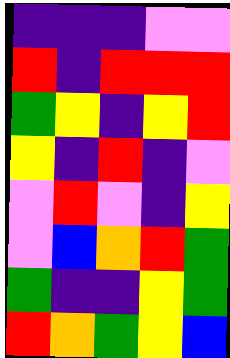[["indigo", "indigo", "indigo", "violet", "violet"], ["red", "indigo", "red", "red", "red"], ["green", "yellow", "indigo", "yellow", "red"], ["yellow", "indigo", "red", "indigo", "violet"], ["violet", "red", "violet", "indigo", "yellow"], ["violet", "blue", "orange", "red", "green"], ["green", "indigo", "indigo", "yellow", "green"], ["red", "orange", "green", "yellow", "blue"]]